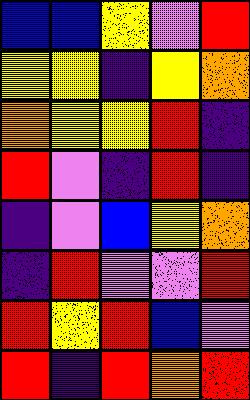[["blue", "blue", "yellow", "violet", "red"], ["yellow", "yellow", "indigo", "yellow", "orange"], ["orange", "yellow", "yellow", "red", "indigo"], ["red", "violet", "indigo", "red", "indigo"], ["indigo", "violet", "blue", "yellow", "orange"], ["indigo", "red", "violet", "violet", "red"], ["red", "yellow", "red", "blue", "violet"], ["red", "indigo", "red", "orange", "red"]]